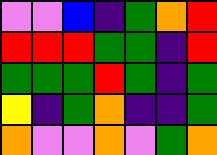[["violet", "violet", "blue", "indigo", "green", "orange", "red"], ["red", "red", "red", "green", "green", "indigo", "red"], ["green", "green", "green", "red", "green", "indigo", "green"], ["yellow", "indigo", "green", "orange", "indigo", "indigo", "green"], ["orange", "violet", "violet", "orange", "violet", "green", "orange"]]